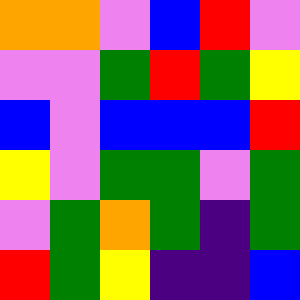[["orange", "orange", "violet", "blue", "red", "violet"], ["violet", "violet", "green", "red", "green", "yellow"], ["blue", "violet", "blue", "blue", "blue", "red"], ["yellow", "violet", "green", "green", "violet", "green"], ["violet", "green", "orange", "green", "indigo", "green"], ["red", "green", "yellow", "indigo", "indigo", "blue"]]